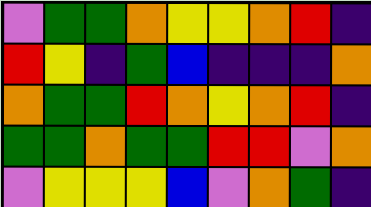[["violet", "green", "green", "orange", "yellow", "yellow", "orange", "red", "indigo"], ["red", "yellow", "indigo", "green", "blue", "indigo", "indigo", "indigo", "orange"], ["orange", "green", "green", "red", "orange", "yellow", "orange", "red", "indigo"], ["green", "green", "orange", "green", "green", "red", "red", "violet", "orange"], ["violet", "yellow", "yellow", "yellow", "blue", "violet", "orange", "green", "indigo"]]